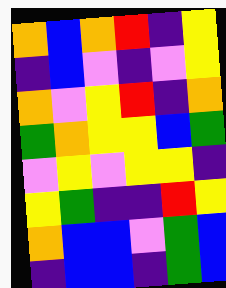[["orange", "blue", "orange", "red", "indigo", "yellow"], ["indigo", "blue", "violet", "indigo", "violet", "yellow"], ["orange", "violet", "yellow", "red", "indigo", "orange"], ["green", "orange", "yellow", "yellow", "blue", "green"], ["violet", "yellow", "violet", "yellow", "yellow", "indigo"], ["yellow", "green", "indigo", "indigo", "red", "yellow"], ["orange", "blue", "blue", "violet", "green", "blue"], ["indigo", "blue", "blue", "indigo", "green", "blue"]]